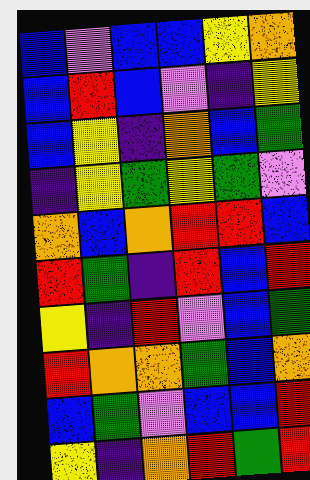[["blue", "violet", "blue", "blue", "yellow", "orange"], ["blue", "red", "blue", "violet", "indigo", "yellow"], ["blue", "yellow", "indigo", "orange", "blue", "green"], ["indigo", "yellow", "green", "yellow", "green", "violet"], ["orange", "blue", "orange", "red", "red", "blue"], ["red", "green", "indigo", "red", "blue", "red"], ["yellow", "indigo", "red", "violet", "blue", "green"], ["red", "orange", "orange", "green", "blue", "orange"], ["blue", "green", "violet", "blue", "blue", "red"], ["yellow", "indigo", "orange", "red", "green", "red"]]